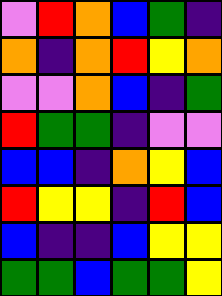[["violet", "red", "orange", "blue", "green", "indigo"], ["orange", "indigo", "orange", "red", "yellow", "orange"], ["violet", "violet", "orange", "blue", "indigo", "green"], ["red", "green", "green", "indigo", "violet", "violet"], ["blue", "blue", "indigo", "orange", "yellow", "blue"], ["red", "yellow", "yellow", "indigo", "red", "blue"], ["blue", "indigo", "indigo", "blue", "yellow", "yellow"], ["green", "green", "blue", "green", "green", "yellow"]]